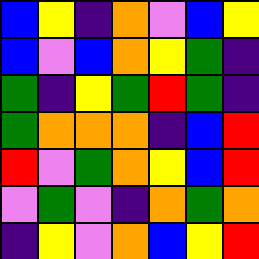[["blue", "yellow", "indigo", "orange", "violet", "blue", "yellow"], ["blue", "violet", "blue", "orange", "yellow", "green", "indigo"], ["green", "indigo", "yellow", "green", "red", "green", "indigo"], ["green", "orange", "orange", "orange", "indigo", "blue", "red"], ["red", "violet", "green", "orange", "yellow", "blue", "red"], ["violet", "green", "violet", "indigo", "orange", "green", "orange"], ["indigo", "yellow", "violet", "orange", "blue", "yellow", "red"]]